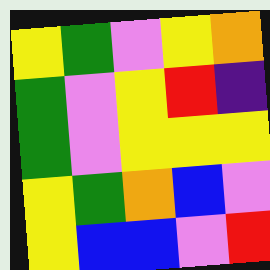[["yellow", "green", "violet", "yellow", "orange"], ["green", "violet", "yellow", "red", "indigo"], ["green", "violet", "yellow", "yellow", "yellow"], ["yellow", "green", "orange", "blue", "violet"], ["yellow", "blue", "blue", "violet", "red"]]